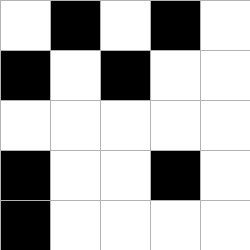[["white", "black", "white", "black", "white"], ["black", "white", "black", "white", "white"], ["white", "white", "white", "white", "white"], ["black", "white", "white", "black", "white"], ["black", "white", "white", "white", "white"]]